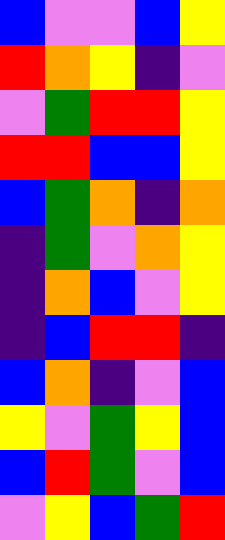[["blue", "violet", "violet", "blue", "yellow"], ["red", "orange", "yellow", "indigo", "violet"], ["violet", "green", "red", "red", "yellow"], ["red", "red", "blue", "blue", "yellow"], ["blue", "green", "orange", "indigo", "orange"], ["indigo", "green", "violet", "orange", "yellow"], ["indigo", "orange", "blue", "violet", "yellow"], ["indigo", "blue", "red", "red", "indigo"], ["blue", "orange", "indigo", "violet", "blue"], ["yellow", "violet", "green", "yellow", "blue"], ["blue", "red", "green", "violet", "blue"], ["violet", "yellow", "blue", "green", "red"]]